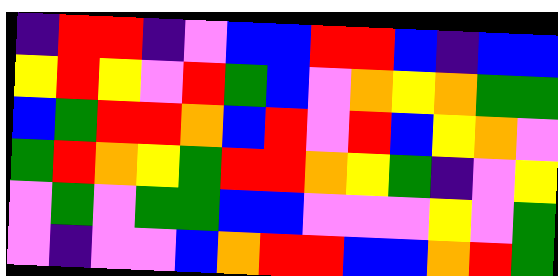[["indigo", "red", "red", "indigo", "violet", "blue", "blue", "red", "red", "blue", "indigo", "blue", "blue"], ["yellow", "red", "yellow", "violet", "red", "green", "blue", "violet", "orange", "yellow", "orange", "green", "green"], ["blue", "green", "red", "red", "orange", "blue", "red", "violet", "red", "blue", "yellow", "orange", "violet"], ["green", "red", "orange", "yellow", "green", "red", "red", "orange", "yellow", "green", "indigo", "violet", "yellow"], ["violet", "green", "violet", "green", "green", "blue", "blue", "violet", "violet", "violet", "yellow", "violet", "green"], ["violet", "indigo", "violet", "violet", "blue", "orange", "red", "red", "blue", "blue", "orange", "red", "green"]]